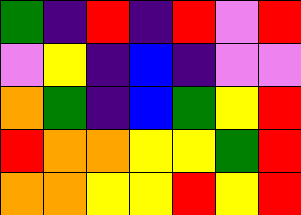[["green", "indigo", "red", "indigo", "red", "violet", "red"], ["violet", "yellow", "indigo", "blue", "indigo", "violet", "violet"], ["orange", "green", "indigo", "blue", "green", "yellow", "red"], ["red", "orange", "orange", "yellow", "yellow", "green", "red"], ["orange", "orange", "yellow", "yellow", "red", "yellow", "red"]]